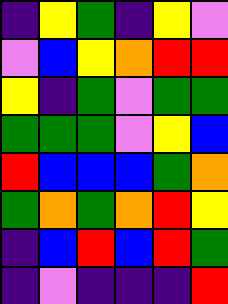[["indigo", "yellow", "green", "indigo", "yellow", "violet"], ["violet", "blue", "yellow", "orange", "red", "red"], ["yellow", "indigo", "green", "violet", "green", "green"], ["green", "green", "green", "violet", "yellow", "blue"], ["red", "blue", "blue", "blue", "green", "orange"], ["green", "orange", "green", "orange", "red", "yellow"], ["indigo", "blue", "red", "blue", "red", "green"], ["indigo", "violet", "indigo", "indigo", "indigo", "red"]]